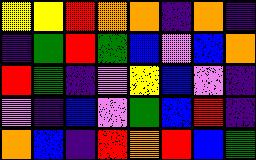[["yellow", "yellow", "red", "orange", "orange", "indigo", "orange", "indigo"], ["indigo", "green", "red", "green", "blue", "violet", "blue", "orange"], ["red", "green", "indigo", "violet", "yellow", "blue", "violet", "indigo"], ["violet", "indigo", "blue", "violet", "green", "blue", "red", "indigo"], ["orange", "blue", "indigo", "red", "orange", "red", "blue", "green"]]